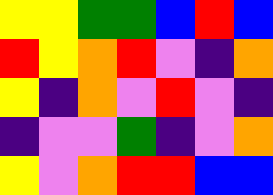[["yellow", "yellow", "green", "green", "blue", "red", "blue"], ["red", "yellow", "orange", "red", "violet", "indigo", "orange"], ["yellow", "indigo", "orange", "violet", "red", "violet", "indigo"], ["indigo", "violet", "violet", "green", "indigo", "violet", "orange"], ["yellow", "violet", "orange", "red", "red", "blue", "blue"]]